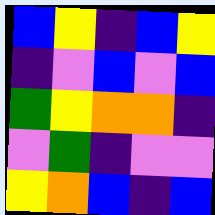[["blue", "yellow", "indigo", "blue", "yellow"], ["indigo", "violet", "blue", "violet", "blue"], ["green", "yellow", "orange", "orange", "indigo"], ["violet", "green", "indigo", "violet", "violet"], ["yellow", "orange", "blue", "indigo", "blue"]]